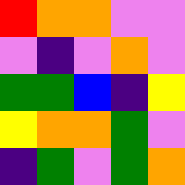[["red", "orange", "orange", "violet", "violet"], ["violet", "indigo", "violet", "orange", "violet"], ["green", "green", "blue", "indigo", "yellow"], ["yellow", "orange", "orange", "green", "violet"], ["indigo", "green", "violet", "green", "orange"]]